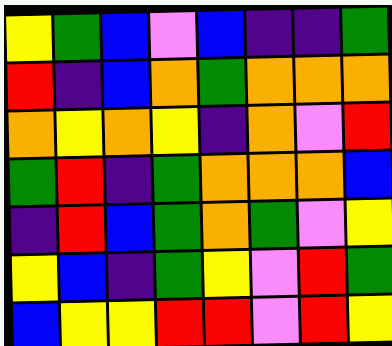[["yellow", "green", "blue", "violet", "blue", "indigo", "indigo", "green"], ["red", "indigo", "blue", "orange", "green", "orange", "orange", "orange"], ["orange", "yellow", "orange", "yellow", "indigo", "orange", "violet", "red"], ["green", "red", "indigo", "green", "orange", "orange", "orange", "blue"], ["indigo", "red", "blue", "green", "orange", "green", "violet", "yellow"], ["yellow", "blue", "indigo", "green", "yellow", "violet", "red", "green"], ["blue", "yellow", "yellow", "red", "red", "violet", "red", "yellow"]]